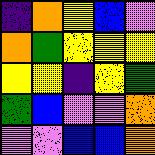[["indigo", "orange", "yellow", "blue", "violet"], ["orange", "green", "yellow", "yellow", "yellow"], ["yellow", "yellow", "indigo", "yellow", "green"], ["green", "blue", "violet", "violet", "orange"], ["violet", "violet", "blue", "blue", "orange"]]